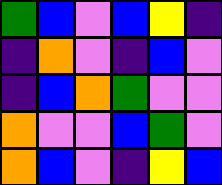[["green", "blue", "violet", "blue", "yellow", "indigo"], ["indigo", "orange", "violet", "indigo", "blue", "violet"], ["indigo", "blue", "orange", "green", "violet", "violet"], ["orange", "violet", "violet", "blue", "green", "violet"], ["orange", "blue", "violet", "indigo", "yellow", "blue"]]